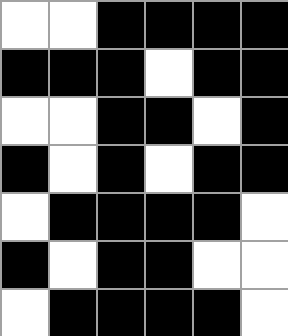[["white", "white", "black", "black", "black", "black"], ["black", "black", "black", "white", "black", "black"], ["white", "white", "black", "black", "white", "black"], ["black", "white", "black", "white", "black", "black"], ["white", "black", "black", "black", "black", "white"], ["black", "white", "black", "black", "white", "white"], ["white", "black", "black", "black", "black", "white"]]